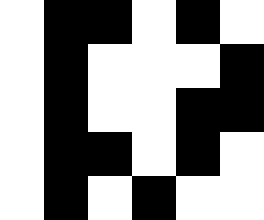[["white", "black", "black", "white", "black", "white"], ["white", "black", "white", "white", "white", "black"], ["white", "black", "white", "white", "black", "black"], ["white", "black", "black", "white", "black", "white"], ["white", "black", "white", "black", "white", "white"]]